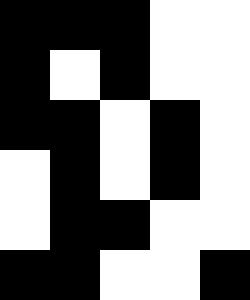[["black", "black", "black", "white", "white"], ["black", "white", "black", "white", "white"], ["black", "black", "white", "black", "white"], ["white", "black", "white", "black", "white"], ["white", "black", "black", "white", "white"], ["black", "black", "white", "white", "black"]]